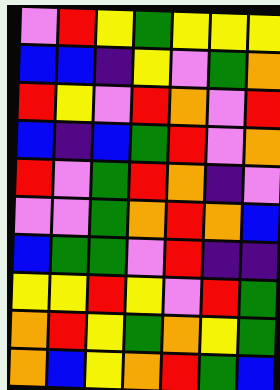[["violet", "red", "yellow", "green", "yellow", "yellow", "yellow"], ["blue", "blue", "indigo", "yellow", "violet", "green", "orange"], ["red", "yellow", "violet", "red", "orange", "violet", "red"], ["blue", "indigo", "blue", "green", "red", "violet", "orange"], ["red", "violet", "green", "red", "orange", "indigo", "violet"], ["violet", "violet", "green", "orange", "red", "orange", "blue"], ["blue", "green", "green", "violet", "red", "indigo", "indigo"], ["yellow", "yellow", "red", "yellow", "violet", "red", "green"], ["orange", "red", "yellow", "green", "orange", "yellow", "green"], ["orange", "blue", "yellow", "orange", "red", "green", "blue"]]